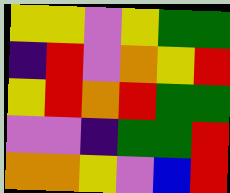[["yellow", "yellow", "violet", "yellow", "green", "green"], ["indigo", "red", "violet", "orange", "yellow", "red"], ["yellow", "red", "orange", "red", "green", "green"], ["violet", "violet", "indigo", "green", "green", "red"], ["orange", "orange", "yellow", "violet", "blue", "red"]]